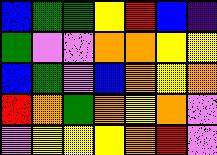[["blue", "green", "green", "yellow", "red", "blue", "indigo"], ["green", "violet", "violet", "orange", "orange", "yellow", "yellow"], ["blue", "green", "violet", "blue", "orange", "yellow", "orange"], ["red", "orange", "green", "orange", "yellow", "orange", "violet"], ["violet", "yellow", "yellow", "yellow", "orange", "red", "violet"]]